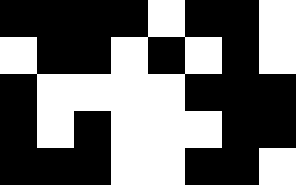[["black", "black", "black", "black", "white", "black", "black", "white"], ["white", "black", "black", "white", "black", "white", "black", "white"], ["black", "white", "white", "white", "white", "black", "black", "black"], ["black", "white", "black", "white", "white", "white", "black", "black"], ["black", "black", "black", "white", "white", "black", "black", "white"]]